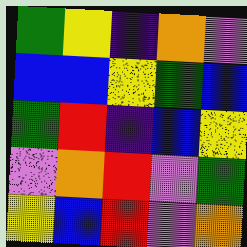[["green", "yellow", "indigo", "orange", "violet"], ["blue", "blue", "yellow", "green", "blue"], ["green", "red", "indigo", "blue", "yellow"], ["violet", "orange", "red", "violet", "green"], ["yellow", "blue", "red", "violet", "orange"]]